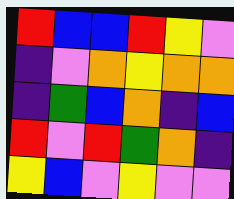[["red", "blue", "blue", "red", "yellow", "violet"], ["indigo", "violet", "orange", "yellow", "orange", "orange"], ["indigo", "green", "blue", "orange", "indigo", "blue"], ["red", "violet", "red", "green", "orange", "indigo"], ["yellow", "blue", "violet", "yellow", "violet", "violet"]]